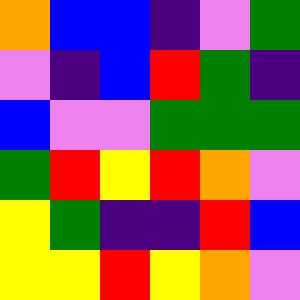[["orange", "blue", "blue", "indigo", "violet", "green"], ["violet", "indigo", "blue", "red", "green", "indigo"], ["blue", "violet", "violet", "green", "green", "green"], ["green", "red", "yellow", "red", "orange", "violet"], ["yellow", "green", "indigo", "indigo", "red", "blue"], ["yellow", "yellow", "red", "yellow", "orange", "violet"]]